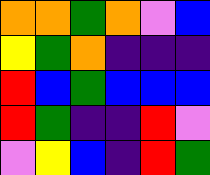[["orange", "orange", "green", "orange", "violet", "blue"], ["yellow", "green", "orange", "indigo", "indigo", "indigo"], ["red", "blue", "green", "blue", "blue", "blue"], ["red", "green", "indigo", "indigo", "red", "violet"], ["violet", "yellow", "blue", "indigo", "red", "green"]]